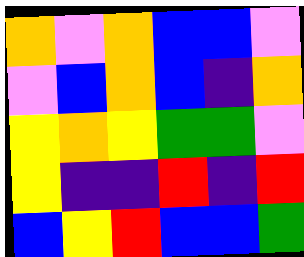[["orange", "violet", "orange", "blue", "blue", "violet"], ["violet", "blue", "orange", "blue", "indigo", "orange"], ["yellow", "orange", "yellow", "green", "green", "violet"], ["yellow", "indigo", "indigo", "red", "indigo", "red"], ["blue", "yellow", "red", "blue", "blue", "green"]]